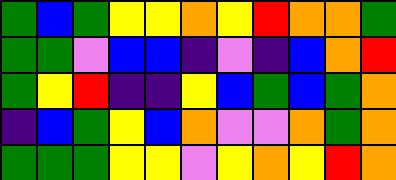[["green", "blue", "green", "yellow", "yellow", "orange", "yellow", "red", "orange", "orange", "green"], ["green", "green", "violet", "blue", "blue", "indigo", "violet", "indigo", "blue", "orange", "red"], ["green", "yellow", "red", "indigo", "indigo", "yellow", "blue", "green", "blue", "green", "orange"], ["indigo", "blue", "green", "yellow", "blue", "orange", "violet", "violet", "orange", "green", "orange"], ["green", "green", "green", "yellow", "yellow", "violet", "yellow", "orange", "yellow", "red", "orange"]]